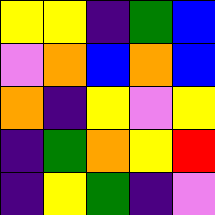[["yellow", "yellow", "indigo", "green", "blue"], ["violet", "orange", "blue", "orange", "blue"], ["orange", "indigo", "yellow", "violet", "yellow"], ["indigo", "green", "orange", "yellow", "red"], ["indigo", "yellow", "green", "indigo", "violet"]]